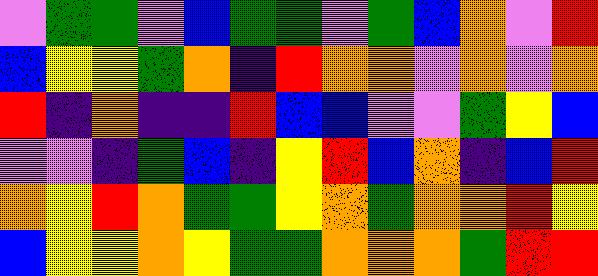[["violet", "green", "green", "violet", "blue", "green", "green", "violet", "green", "blue", "orange", "violet", "red"], ["blue", "yellow", "yellow", "green", "orange", "indigo", "red", "orange", "orange", "violet", "orange", "violet", "orange"], ["red", "indigo", "orange", "indigo", "indigo", "red", "blue", "blue", "violet", "violet", "green", "yellow", "blue"], ["violet", "violet", "indigo", "green", "blue", "indigo", "yellow", "red", "blue", "orange", "indigo", "blue", "red"], ["orange", "yellow", "red", "orange", "green", "green", "yellow", "orange", "green", "orange", "orange", "red", "yellow"], ["blue", "yellow", "yellow", "orange", "yellow", "green", "green", "orange", "orange", "orange", "green", "red", "red"]]